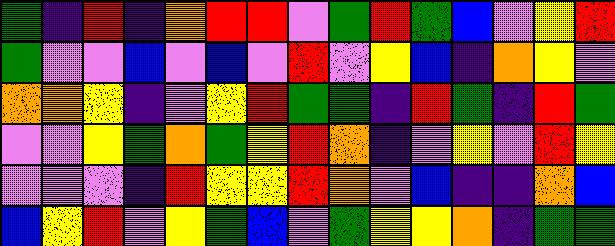[["green", "indigo", "red", "indigo", "orange", "red", "red", "violet", "green", "red", "green", "blue", "violet", "yellow", "red"], ["green", "violet", "violet", "blue", "violet", "blue", "violet", "red", "violet", "yellow", "blue", "indigo", "orange", "yellow", "violet"], ["orange", "orange", "yellow", "indigo", "violet", "yellow", "red", "green", "green", "indigo", "red", "green", "indigo", "red", "green"], ["violet", "violet", "yellow", "green", "orange", "green", "yellow", "red", "orange", "indigo", "violet", "yellow", "violet", "red", "yellow"], ["violet", "violet", "violet", "indigo", "red", "yellow", "yellow", "red", "orange", "violet", "blue", "indigo", "indigo", "orange", "blue"], ["blue", "yellow", "red", "violet", "yellow", "green", "blue", "violet", "green", "yellow", "yellow", "orange", "indigo", "green", "green"]]